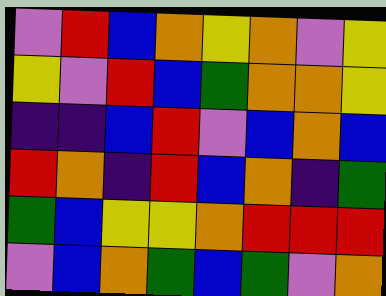[["violet", "red", "blue", "orange", "yellow", "orange", "violet", "yellow"], ["yellow", "violet", "red", "blue", "green", "orange", "orange", "yellow"], ["indigo", "indigo", "blue", "red", "violet", "blue", "orange", "blue"], ["red", "orange", "indigo", "red", "blue", "orange", "indigo", "green"], ["green", "blue", "yellow", "yellow", "orange", "red", "red", "red"], ["violet", "blue", "orange", "green", "blue", "green", "violet", "orange"]]